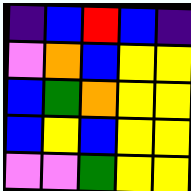[["indigo", "blue", "red", "blue", "indigo"], ["violet", "orange", "blue", "yellow", "yellow"], ["blue", "green", "orange", "yellow", "yellow"], ["blue", "yellow", "blue", "yellow", "yellow"], ["violet", "violet", "green", "yellow", "yellow"]]